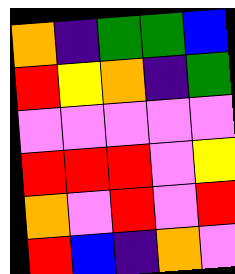[["orange", "indigo", "green", "green", "blue"], ["red", "yellow", "orange", "indigo", "green"], ["violet", "violet", "violet", "violet", "violet"], ["red", "red", "red", "violet", "yellow"], ["orange", "violet", "red", "violet", "red"], ["red", "blue", "indigo", "orange", "violet"]]